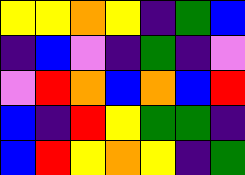[["yellow", "yellow", "orange", "yellow", "indigo", "green", "blue"], ["indigo", "blue", "violet", "indigo", "green", "indigo", "violet"], ["violet", "red", "orange", "blue", "orange", "blue", "red"], ["blue", "indigo", "red", "yellow", "green", "green", "indigo"], ["blue", "red", "yellow", "orange", "yellow", "indigo", "green"]]